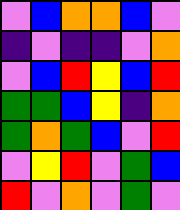[["violet", "blue", "orange", "orange", "blue", "violet"], ["indigo", "violet", "indigo", "indigo", "violet", "orange"], ["violet", "blue", "red", "yellow", "blue", "red"], ["green", "green", "blue", "yellow", "indigo", "orange"], ["green", "orange", "green", "blue", "violet", "red"], ["violet", "yellow", "red", "violet", "green", "blue"], ["red", "violet", "orange", "violet", "green", "violet"]]